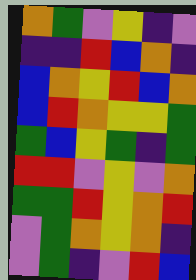[["orange", "green", "violet", "yellow", "indigo", "violet"], ["indigo", "indigo", "red", "blue", "orange", "indigo"], ["blue", "orange", "yellow", "red", "blue", "orange"], ["blue", "red", "orange", "yellow", "yellow", "green"], ["green", "blue", "yellow", "green", "indigo", "green"], ["red", "red", "violet", "yellow", "violet", "orange"], ["green", "green", "red", "yellow", "orange", "red"], ["violet", "green", "orange", "yellow", "orange", "indigo"], ["violet", "green", "indigo", "violet", "red", "blue"]]